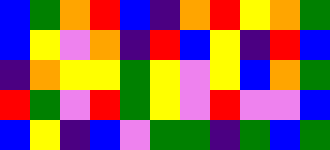[["blue", "green", "orange", "red", "blue", "indigo", "orange", "red", "yellow", "orange", "green"], ["blue", "yellow", "violet", "orange", "indigo", "red", "blue", "yellow", "indigo", "red", "blue"], ["indigo", "orange", "yellow", "yellow", "green", "yellow", "violet", "yellow", "blue", "orange", "green"], ["red", "green", "violet", "red", "green", "yellow", "violet", "red", "violet", "violet", "blue"], ["blue", "yellow", "indigo", "blue", "violet", "green", "green", "indigo", "green", "blue", "green"]]